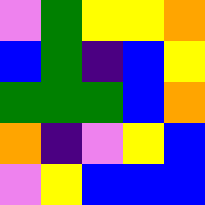[["violet", "green", "yellow", "yellow", "orange"], ["blue", "green", "indigo", "blue", "yellow"], ["green", "green", "green", "blue", "orange"], ["orange", "indigo", "violet", "yellow", "blue"], ["violet", "yellow", "blue", "blue", "blue"]]